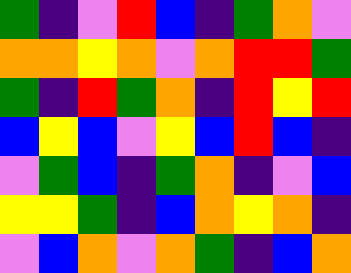[["green", "indigo", "violet", "red", "blue", "indigo", "green", "orange", "violet"], ["orange", "orange", "yellow", "orange", "violet", "orange", "red", "red", "green"], ["green", "indigo", "red", "green", "orange", "indigo", "red", "yellow", "red"], ["blue", "yellow", "blue", "violet", "yellow", "blue", "red", "blue", "indigo"], ["violet", "green", "blue", "indigo", "green", "orange", "indigo", "violet", "blue"], ["yellow", "yellow", "green", "indigo", "blue", "orange", "yellow", "orange", "indigo"], ["violet", "blue", "orange", "violet", "orange", "green", "indigo", "blue", "orange"]]